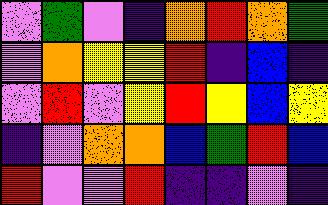[["violet", "green", "violet", "indigo", "orange", "red", "orange", "green"], ["violet", "orange", "yellow", "yellow", "red", "indigo", "blue", "indigo"], ["violet", "red", "violet", "yellow", "red", "yellow", "blue", "yellow"], ["indigo", "violet", "orange", "orange", "blue", "green", "red", "blue"], ["red", "violet", "violet", "red", "indigo", "indigo", "violet", "indigo"]]